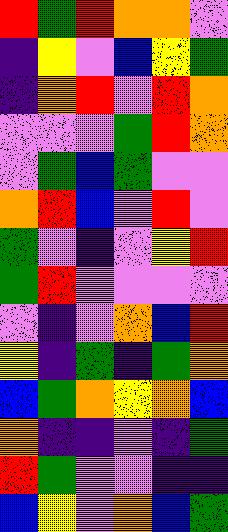[["red", "green", "red", "orange", "orange", "violet"], ["indigo", "yellow", "violet", "blue", "yellow", "green"], ["indigo", "orange", "red", "violet", "red", "orange"], ["violet", "violet", "violet", "green", "red", "orange"], ["violet", "green", "blue", "green", "violet", "violet"], ["orange", "red", "blue", "violet", "red", "violet"], ["green", "violet", "indigo", "violet", "yellow", "red"], ["green", "red", "violet", "violet", "violet", "violet"], ["violet", "indigo", "violet", "orange", "blue", "red"], ["yellow", "indigo", "green", "indigo", "green", "orange"], ["blue", "green", "orange", "yellow", "orange", "blue"], ["orange", "indigo", "indigo", "violet", "indigo", "green"], ["red", "green", "violet", "violet", "indigo", "indigo"], ["blue", "yellow", "violet", "orange", "blue", "green"]]